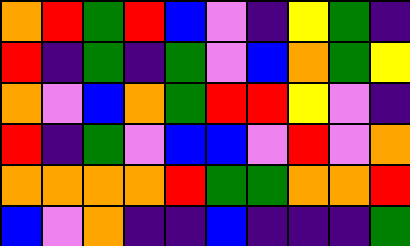[["orange", "red", "green", "red", "blue", "violet", "indigo", "yellow", "green", "indigo"], ["red", "indigo", "green", "indigo", "green", "violet", "blue", "orange", "green", "yellow"], ["orange", "violet", "blue", "orange", "green", "red", "red", "yellow", "violet", "indigo"], ["red", "indigo", "green", "violet", "blue", "blue", "violet", "red", "violet", "orange"], ["orange", "orange", "orange", "orange", "red", "green", "green", "orange", "orange", "red"], ["blue", "violet", "orange", "indigo", "indigo", "blue", "indigo", "indigo", "indigo", "green"]]